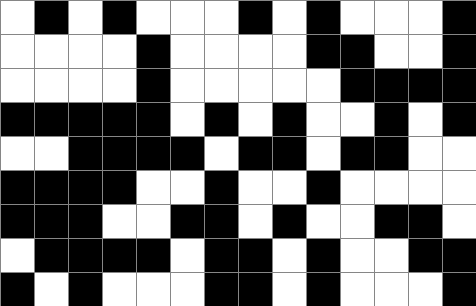[["white", "black", "white", "black", "white", "white", "white", "black", "white", "black", "white", "white", "white", "black"], ["white", "white", "white", "white", "black", "white", "white", "white", "white", "black", "black", "white", "white", "black"], ["white", "white", "white", "white", "black", "white", "white", "white", "white", "white", "black", "black", "black", "black"], ["black", "black", "black", "black", "black", "white", "black", "white", "black", "white", "white", "black", "white", "black"], ["white", "white", "black", "black", "black", "black", "white", "black", "black", "white", "black", "black", "white", "white"], ["black", "black", "black", "black", "white", "white", "black", "white", "white", "black", "white", "white", "white", "white"], ["black", "black", "black", "white", "white", "black", "black", "white", "black", "white", "white", "black", "black", "white"], ["white", "black", "black", "black", "black", "white", "black", "black", "white", "black", "white", "white", "black", "black"], ["black", "white", "black", "white", "white", "white", "black", "black", "white", "black", "white", "white", "white", "black"]]